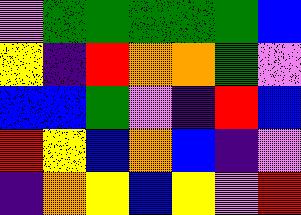[["violet", "green", "green", "green", "green", "green", "blue"], ["yellow", "indigo", "red", "orange", "orange", "green", "violet"], ["blue", "blue", "green", "violet", "indigo", "red", "blue"], ["red", "yellow", "blue", "orange", "blue", "indigo", "violet"], ["indigo", "orange", "yellow", "blue", "yellow", "violet", "red"]]